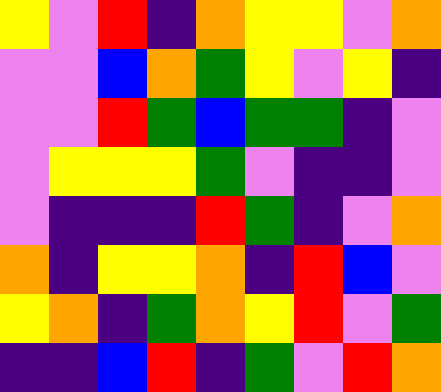[["yellow", "violet", "red", "indigo", "orange", "yellow", "yellow", "violet", "orange"], ["violet", "violet", "blue", "orange", "green", "yellow", "violet", "yellow", "indigo"], ["violet", "violet", "red", "green", "blue", "green", "green", "indigo", "violet"], ["violet", "yellow", "yellow", "yellow", "green", "violet", "indigo", "indigo", "violet"], ["violet", "indigo", "indigo", "indigo", "red", "green", "indigo", "violet", "orange"], ["orange", "indigo", "yellow", "yellow", "orange", "indigo", "red", "blue", "violet"], ["yellow", "orange", "indigo", "green", "orange", "yellow", "red", "violet", "green"], ["indigo", "indigo", "blue", "red", "indigo", "green", "violet", "red", "orange"]]